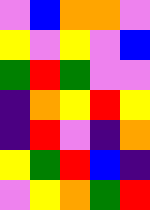[["violet", "blue", "orange", "orange", "violet"], ["yellow", "violet", "yellow", "violet", "blue"], ["green", "red", "green", "violet", "violet"], ["indigo", "orange", "yellow", "red", "yellow"], ["indigo", "red", "violet", "indigo", "orange"], ["yellow", "green", "red", "blue", "indigo"], ["violet", "yellow", "orange", "green", "red"]]